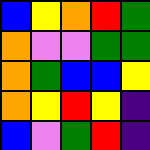[["blue", "yellow", "orange", "red", "green"], ["orange", "violet", "violet", "green", "green"], ["orange", "green", "blue", "blue", "yellow"], ["orange", "yellow", "red", "yellow", "indigo"], ["blue", "violet", "green", "red", "indigo"]]